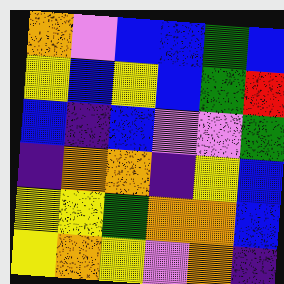[["orange", "violet", "blue", "blue", "green", "blue"], ["yellow", "blue", "yellow", "blue", "green", "red"], ["blue", "indigo", "blue", "violet", "violet", "green"], ["indigo", "orange", "orange", "indigo", "yellow", "blue"], ["yellow", "yellow", "green", "orange", "orange", "blue"], ["yellow", "orange", "yellow", "violet", "orange", "indigo"]]